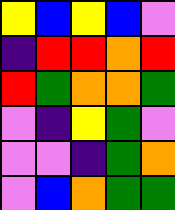[["yellow", "blue", "yellow", "blue", "violet"], ["indigo", "red", "red", "orange", "red"], ["red", "green", "orange", "orange", "green"], ["violet", "indigo", "yellow", "green", "violet"], ["violet", "violet", "indigo", "green", "orange"], ["violet", "blue", "orange", "green", "green"]]